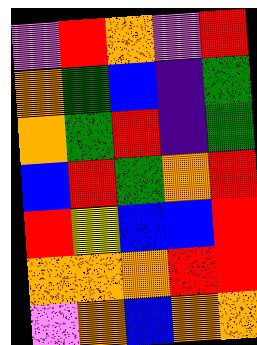[["violet", "red", "orange", "violet", "red"], ["orange", "green", "blue", "indigo", "green"], ["orange", "green", "red", "indigo", "green"], ["blue", "red", "green", "orange", "red"], ["red", "yellow", "blue", "blue", "red"], ["orange", "orange", "orange", "red", "red"], ["violet", "orange", "blue", "orange", "orange"]]